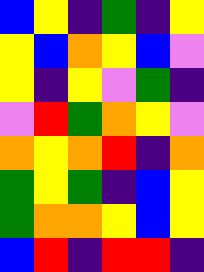[["blue", "yellow", "indigo", "green", "indigo", "yellow"], ["yellow", "blue", "orange", "yellow", "blue", "violet"], ["yellow", "indigo", "yellow", "violet", "green", "indigo"], ["violet", "red", "green", "orange", "yellow", "violet"], ["orange", "yellow", "orange", "red", "indigo", "orange"], ["green", "yellow", "green", "indigo", "blue", "yellow"], ["green", "orange", "orange", "yellow", "blue", "yellow"], ["blue", "red", "indigo", "red", "red", "indigo"]]